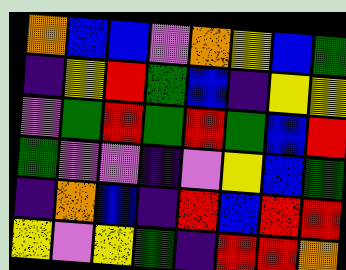[["orange", "blue", "blue", "violet", "orange", "yellow", "blue", "green"], ["indigo", "yellow", "red", "green", "blue", "indigo", "yellow", "yellow"], ["violet", "green", "red", "green", "red", "green", "blue", "red"], ["green", "violet", "violet", "indigo", "violet", "yellow", "blue", "green"], ["indigo", "orange", "blue", "indigo", "red", "blue", "red", "red"], ["yellow", "violet", "yellow", "green", "indigo", "red", "red", "orange"]]